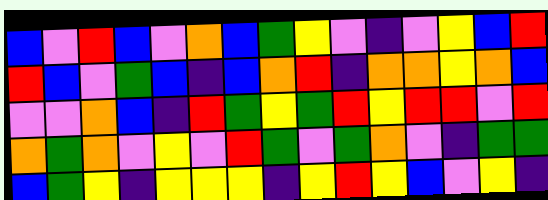[["blue", "violet", "red", "blue", "violet", "orange", "blue", "green", "yellow", "violet", "indigo", "violet", "yellow", "blue", "red"], ["red", "blue", "violet", "green", "blue", "indigo", "blue", "orange", "red", "indigo", "orange", "orange", "yellow", "orange", "blue"], ["violet", "violet", "orange", "blue", "indigo", "red", "green", "yellow", "green", "red", "yellow", "red", "red", "violet", "red"], ["orange", "green", "orange", "violet", "yellow", "violet", "red", "green", "violet", "green", "orange", "violet", "indigo", "green", "green"], ["blue", "green", "yellow", "indigo", "yellow", "yellow", "yellow", "indigo", "yellow", "red", "yellow", "blue", "violet", "yellow", "indigo"]]